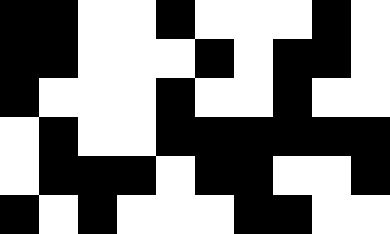[["black", "black", "white", "white", "black", "white", "white", "white", "black", "white"], ["black", "black", "white", "white", "white", "black", "white", "black", "black", "white"], ["black", "white", "white", "white", "black", "white", "white", "black", "white", "white"], ["white", "black", "white", "white", "black", "black", "black", "black", "black", "black"], ["white", "black", "black", "black", "white", "black", "black", "white", "white", "black"], ["black", "white", "black", "white", "white", "white", "black", "black", "white", "white"]]